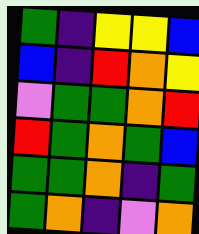[["green", "indigo", "yellow", "yellow", "blue"], ["blue", "indigo", "red", "orange", "yellow"], ["violet", "green", "green", "orange", "red"], ["red", "green", "orange", "green", "blue"], ["green", "green", "orange", "indigo", "green"], ["green", "orange", "indigo", "violet", "orange"]]